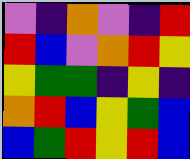[["violet", "indigo", "orange", "violet", "indigo", "red"], ["red", "blue", "violet", "orange", "red", "yellow"], ["yellow", "green", "green", "indigo", "yellow", "indigo"], ["orange", "red", "blue", "yellow", "green", "blue"], ["blue", "green", "red", "yellow", "red", "blue"]]